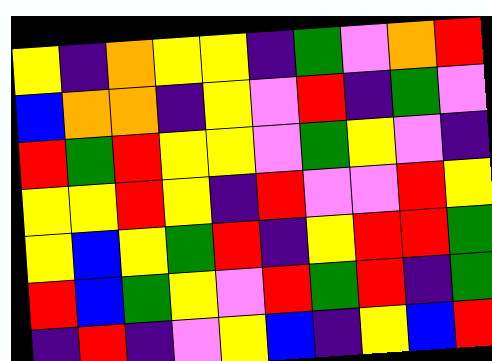[["yellow", "indigo", "orange", "yellow", "yellow", "indigo", "green", "violet", "orange", "red"], ["blue", "orange", "orange", "indigo", "yellow", "violet", "red", "indigo", "green", "violet"], ["red", "green", "red", "yellow", "yellow", "violet", "green", "yellow", "violet", "indigo"], ["yellow", "yellow", "red", "yellow", "indigo", "red", "violet", "violet", "red", "yellow"], ["yellow", "blue", "yellow", "green", "red", "indigo", "yellow", "red", "red", "green"], ["red", "blue", "green", "yellow", "violet", "red", "green", "red", "indigo", "green"], ["indigo", "red", "indigo", "violet", "yellow", "blue", "indigo", "yellow", "blue", "red"]]